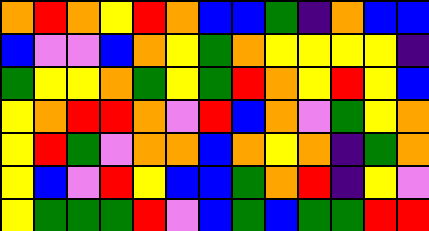[["orange", "red", "orange", "yellow", "red", "orange", "blue", "blue", "green", "indigo", "orange", "blue", "blue"], ["blue", "violet", "violet", "blue", "orange", "yellow", "green", "orange", "yellow", "yellow", "yellow", "yellow", "indigo"], ["green", "yellow", "yellow", "orange", "green", "yellow", "green", "red", "orange", "yellow", "red", "yellow", "blue"], ["yellow", "orange", "red", "red", "orange", "violet", "red", "blue", "orange", "violet", "green", "yellow", "orange"], ["yellow", "red", "green", "violet", "orange", "orange", "blue", "orange", "yellow", "orange", "indigo", "green", "orange"], ["yellow", "blue", "violet", "red", "yellow", "blue", "blue", "green", "orange", "red", "indigo", "yellow", "violet"], ["yellow", "green", "green", "green", "red", "violet", "blue", "green", "blue", "green", "green", "red", "red"]]